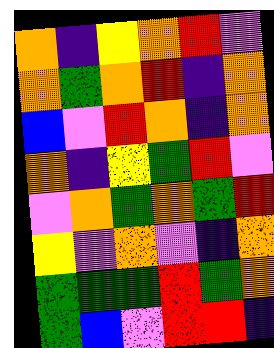[["orange", "indigo", "yellow", "orange", "red", "violet"], ["orange", "green", "orange", "red", "indigo", "orange"], ["blue", "violet", "red", "orange", "indigo", "orange"], ["orange", "indigo", "yellow", "green", "red", "violet"], ["violet", "orange", "green", "orange", "green", "red"], ["yellow", "violet", "orange", "violet", "indigo", "orange"], ["green", "green", "green", "red", "green", "orange"], ["green", "blue", "violet", "red", "red", "indigo"]]